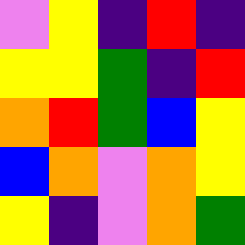[["violet", "yellow", "indigo", "red", "indigo"], ["yellow", "yellow", "green", "indigo", "red"], ["orange", "red", "green", "blue", "yellow"], ["blue", "orange", "violet", "orange", "yellow"], ["yellow", "indigo", "violet", "orange", "green"]]